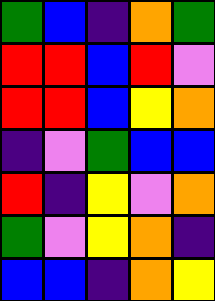[["green", "blue", "indigo", "orange", "green"], ["red", "red", "blue", "red", "violet"], ["red", "red", "blue", "yellow", "orange"], ["indigo", "violet", "green", "blue", "blue"], ["red", "indigo", "yellow", "violet", "orange"], ["green", "violet", "yellow", "orange", "indigo"], ["blue", "blue", "indigo", "orange", "yellow"]]